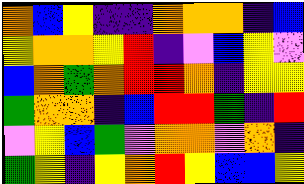[["orange", "blue", "yellow", "indigo", "indigo", "orange", "orange", "orange", "indigo", "blue"], ["yellow", "orange", "orange", "yellow", "red", "indigo", "violet", "blue", "yellow", "violet"], ["blue", "orange", "green", "orange", "red", "red", "orange", "indigo", "yellow", "yellow"], ["green", "orange", "orange", "indigo", "blue", "red", "red", "green", "indigo", "red"], ["violet", "yellow", "blue", "green", "violet", "orange", "orange", "violet", "orange", "indigo"], ["green", "yellow", "indigo", "yellow", "orange", "red", "yellow", "blue", "blue", "yellow"]]